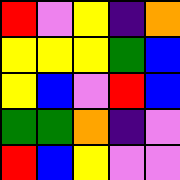[["red", "violet", "yellow", "indigo", "orange"], ["yellow", "yellow", "yellow", "green", "blue"], ["yellow", "blue", "violet", "red", "blue"], ["green", "green", "orange", "indigo", "violet"], ["red", "blue", "yellow", "violet", "violet"]]